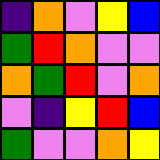[["indigo", "orange", "violet", "yellow", "blue"], ["green", "red", "orange", "violet", "violet"], ["orange", "green", "red", "violet", "orange"], ["violet", "indigo", "yellow", "red", "blue"], ["green", "violet", "violet", "orange", "yellow"]]